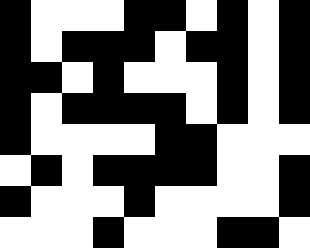[["black", "white", "white", "white", "black", "black", "white", "black", "white", "black"], ["black", "white", "black", "black", "black", "white", "black", "black", "white", "black"], ["black", "black", "white", "black", "white", "white", "white", "black", "white", "black"], ["black", "white", "black", "black", "black", "black", "white", "black", "white", "black"], ["black", "white", "white", "white", "white", "black", "black", "white", "white", "white"], ["white", "black", "white", "black", "black", "black", "black", "white", "white", "black"], ["black", "white", "white", "white", "black", "white", "white", "white", "white", "black"], ["white", "white", "white", "black", "white", "white", "white", "black", "black", "white"]]